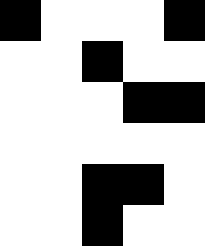[["black", "white", "white", "white", "black"], ["white", "white", "black", "white", "white"], ["white", "white", "white", "black", "black"], ["white", "white", "white", "white", "white"], ["white", "white", "black", "black", "white"], ["white", "white", "black", "white", "white"]]